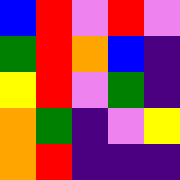[["blue", "red", "violet", "red", "violet"], ["green", "red", "orange", "blue", "indigo"], ["yellow", "red", "violet", "green", "indigo"], ["orange", "green", "indigo", "violet", "yellow"], ["orange", "red", "indigo", "indigo", "indigo"]]